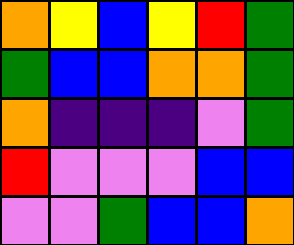[["orange", "yellow", "blue", "yellow", "red", "green"], ["green", "blue", "blue", "orange", "orange", "green"], ["orange", "indigo", "indigo", "indigo", "violet", "green"], ["red", "violet", "violet", "violet", "blue", "blue"], ["violet", "violet", "green", "blue", "blue", "orange"]]